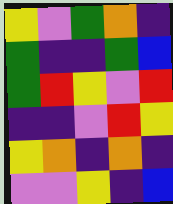[["yellow", "violet", "green", "orange", "indigo"], ["green", "indigo", "indigo", "green", "blue"], ["green", "red", "yellow", "violet", "red"], ["indigo", "indigo", "violet", "red", "yellow"], ["yellow", "orange", "indigo", "orange", "indigo"], ["violet", "violet", "yellow", "indigo", "blue"]]